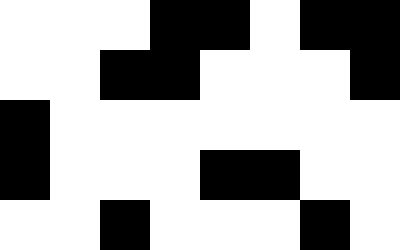[["white", "white", "white", "black", "black", "white", "black", "black"], ["white", "white", "black", "black", "white", "white", "white", "black"], ["black", "white", "white", "white", "white", "white", "white", "white"], ["black", "white", "white", "white", "black", "black", "white", "white"], ["white", "white", "black", "white", "white", "white", "black", "white"]]